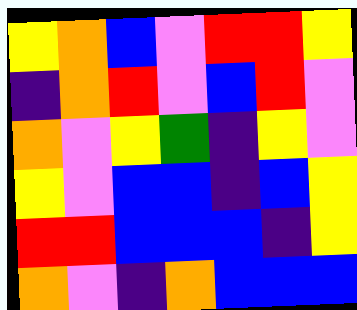[["yellow", "orange", "blue", "violet", "red", "red", "yellow"], ["indigo", "orange", "red", "violet", "blue", "red", "violet"], ["orange", "violet", "yellow", "green", "indigo", "yellow", "violet"], ["yellow", "violet", "blue", "blue", "indigo", "blue", "yellow"], ["red", "red", "blue", "blue", "blue", "indigo", "yellow"], ["orange", "violet", "indigo", "orange", "blue", "blue", "blue"]]